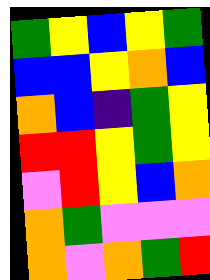[["green", "yellow", "blue", "yellow", "green"], ["blue", "blue", "yellow", "orange", "blue"], ["orange", "blue", "indigo", "green", "yellow"], ["red", "red", "yellow", "green", "yellow"], ["violet", "red", "yellow", "blue", "orange"], ["orange", "green", "violet", "violet", "violet"], ["orange", "violet", "orange", "green", "red"]]